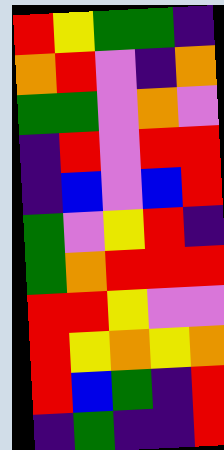[["red", "yellow", "green", "green", "indigo"], ["orange", "red", "violet", "indigo", "orange"], ["green", "green", "violet", "orange", "violet"], ["indigo", "red", "violet", "red", "red"], ["indigo", "blue", "violet", "blue", "red"], ["green", "violet", "yellow", "red", "indigo"], ["green", "orange", "red", "red", "red"], ["red", "red", "yellow", "violet", "violet"], ["red", "yellow", "orange", "yellow", "orange"], ["red", "blue", "green", "indigo", "red"], ["indigo", "green", "indigo", "indigo", "red"]]